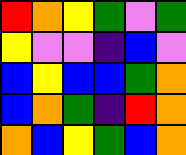[["red", "orange", "yellow", "green", "violet", "green"], ["yellow", "violet", "violet", "indigo", "blue", "violet"], ["blue", "yellow", "blue", "blue", "green", "orange"], ["blue", "orange", "green", "indigo", "red", "orange"], ["orange", "blue", "yellow", "green", "blue", "orange"]]